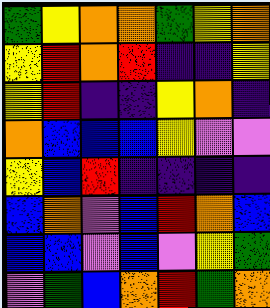[["green", "yellow", "orange", "orange", "green", "yellow", "orange"], ["yellow", "red", "orange", "red", "indigo", "indigo", "yellow"], ["yellow", "red", "indigo", "indigo", "yellow", "orange", "indigo"], ["orange", "blue", "blue", "blue", "yellow", "violet", "violet"], ["yellow", "blue", "red", "indigo", "indigo", "indigo", "indigo"], ["blue", "orange", "violet", "blue", "red", "orange", "blue"], ["blue", "blue", "violet", "blue", "violet", "yellow", "green"], ["violet", "green", "blue", "orange", "red", "green", "orange"]]